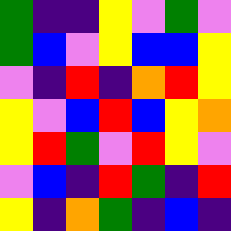[["green", "indigo", "indigo", "yellow", "violet", "green", "violet"], ["green", "blue", "violet", "yellow", "blue", "blue", "yellow"], ["violet", "indigo", "red", "indigo", "orange", "red", "yellow"], ["yellow", "violet", "blue", "red", "blue", "yellow", "orange"], ["yellow", "red", "green", "violet", "red", "yellow", "violet"], ["violet", "blue", "indigo", "red", "green", "indigo", "red"], ["yellow", "indigo", "orange", "green", "indigo", "blue", "indigo"]]